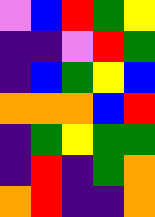[["violet", "blue", "red", "green", "yellow"], ["indigo", "indigo", "violet", "red", "green"], ["indigo", "blue", "green", "yellow", "blue"], ["orange", "orange", "orange", "blue", "red"], ["indigo", "green", "yellow", "green", "green"], ["indigo", "red", "indigo", "green", "orange"], ["orange", "red", "indigo", "indigo", "orange"]]